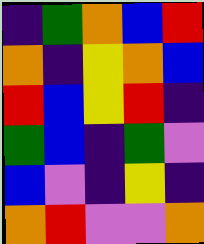[["indigo", "green", "orange", "blue", "red"], ["orange", "indigo", "yellow", "orange", "blue"], ["red", "blue", "yellow", "red", "indigo"], ["green", "blue", "indigo", "green", "violet"], ["blue", "violet", "indigo", "yellow", "indigo"], ["orange", "red", "violet", "violet", "orange"]]